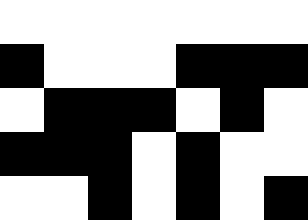[["white", "white", "white", "white", "white", "white", "white"], ["black", "white", "white", "white", "black", "black", "black"], ["white", "black", "black", "black", "white", "black", "white"], ["black", "black", "black", "white", "black", "white", "white"], ["white", "white", "black", "white", "black", "white", "black"]]